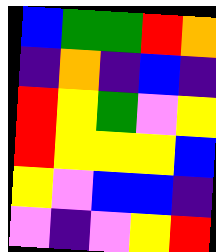[["blue", "green", "green", "red", "orange"], ["indigo", "orange", "indigo", "blue", "indigo"], ["red", "yellow", "green", "violet", "yellow"], ["red", "yellow", "yellow", "yellow", "blue"], ["yellow", "violet", "blue", "blue", "indigo"], ["violet", "indigo", "violet", "yellow", "red"]]